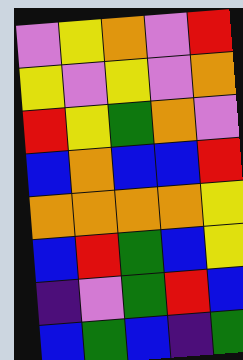[["violet", "yellow", "orange", "violet", "red"], ["yellow", "violet", "yellow", "violet", "orange"], ["red", "yellow", "green", "orange", "violet"], ["blue", "orange", "blue", "blue", "red"], ["orange", "orange", "orange", "orange", "yellow"], ["blue", "red", "green", "blue", "yellow"], ["indigo", "violet", "green", "red", "blue"], ["blue", "green", "blue", "indigo", "green"]]